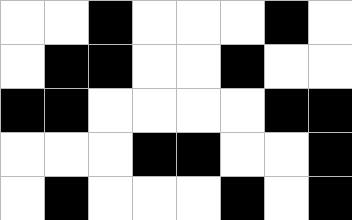[["white", "white", "black", "white", "white", "white", "black", "white"], ["white", "black", "black", "white", "white", "black", "white", "white"], ["black", "black", "white", "white", "white", "white", "black", "black"], ["white", "white", "white", "black", "black", "white", "white", "black"], ["white", "black", "white", "white", "white", "black", "white", "black"]]